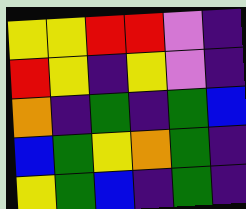[["yellow", "yellow", "red", "red", "violet", "indigo"], ["red", "yellow", "indigo", "yellow", "violet", "indigo"], ["orange", "indigo", "green", "indigo", "green", "blue"], ["blue", "green", "yellow", "orange", "green", "indigo"], ["yellow", "green", "blue", "indigo", "green", "indigo"]]